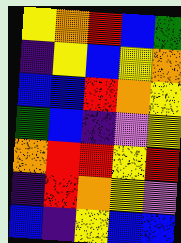[["yellow", "orange", "red", "blue", "green"], ["indigo", "yellow", "blue", "yellow", "orange"], ["blue", "blue", "red", "orange", "yellow"], ["green", "blue", "indigo", "violet", "yellow"], ["orange", "red", "red", "yellow", "red"], ["indigo", "red", "orange", "yellow", "violet"], ["blue", "indigo", "yellow", "blue", "blue"]]